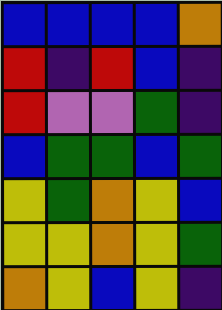[["blue", "blue", "blue", "blue", "orange"], ["red", "indigo", "red", "blue", "indigo"], ["red", "violet", "violet", "green", "indigo"], ["blue", "green", "green", "blue", "green"], ["yellow", "green", "orange", "yellow", "blue"], ["yellow", "yellow", "orange", "yellow", "green"], ["orange", "yellow", "blue", "yellow", "indigo"]]